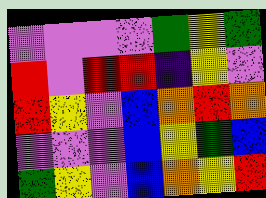[["violet", "violet", "violet", "violet", "green", "yellow", "green"], ["red", "violet", "red", "red", "indigo", "yellow", "violet"], ["red", "yellow", "violet", "blue", "orange", "red", "orange"], ["violet", "violet", "violet", "blue", "yellow", "green", "blue"], ["green", "yellow", "violet", "blue", "orange", "yellow", "red"]]